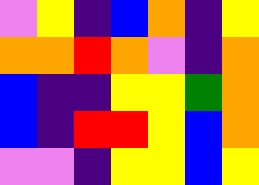[["violet", "yellow", "indigo", "blue", "orange", "indigo", "yellow"], ["orange", "orange", "red", "orange", "violet", "indigo", "orange"], ["blue", "indigo", "indigo", "yellow", "yellow", "green", "orange"], ["blue", "indigo", "red", "red", "yellow", "blue", "orange"], ["violet", "violet", "indigo", "yellow", "yellow", "blue", "yellow"]]